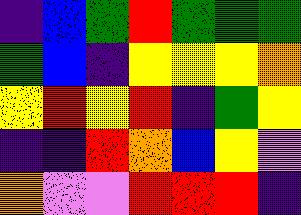[["indigo", "blue", "green", "red", "green", "green", "green"], ["green", "blue", "indigo", "yellow", "yellow", "yellow", "orange"], ["yellow", "red", "yellow", "red", "indigo", "green", "yellow"], ["indigo", "indigo", "red", "orange", "blue", "yellow", "violet"], ["orange", "violet", "violet", "red", "red", "red", "indigo"]]